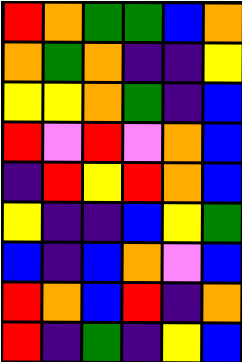[["red", "orange", "green", "green", "blue", "orange"], ["orange", "green", "orange", "indigo", "indigo", "yellow"], ["yellow", "yellow", "orange", "green", "indigo", "blue"], ["red", "violet", "red", "violet", "orange", "blue"], ["indigo", "red", "yellow", "red", "orange", "blue"], ["yellow", "indigo", "indigo", "blue", "yellow", "green"], ["blue", "indigo", "blue", "orange", "violet", "blue"], ["red", "orange", "blue", "red", "indigo", "orange"], ["red", "indigo", "green", "indigo", "yellow", "blue"]]